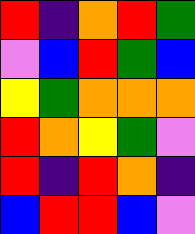[["red", "indigo", "orange", "red", "green"], ["violet", "blue", "red", "green", "blue"], ["yellow", "green", "orange", "orange", "orange"], ["red", "orange", "yellow", "green", "violet"], ["red", "indigo", "red", "orange", "indigo"], ["blue", "red", "red", "blue", "violet"]]